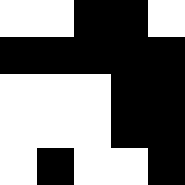[["white", "white", "black", "black", "white"], ["black", "black", "black", "black", "black"], ["white", "white", "white", "black", "black"], ["white", "white", "white", "black", "black"], ["white", "black", "white", "white", "black"]]